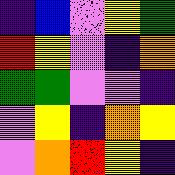[["indigo", "blue", "violet", "yellow", "green"], ["red", "yellow", "violet", "indigo", "orange"], ["green", "green", "violet", "violet", "indigo"], ["violet", "yellow", "indigo", "orange", "yellow"], ["violet", "orange", "red", "yellow", "indigo"]]